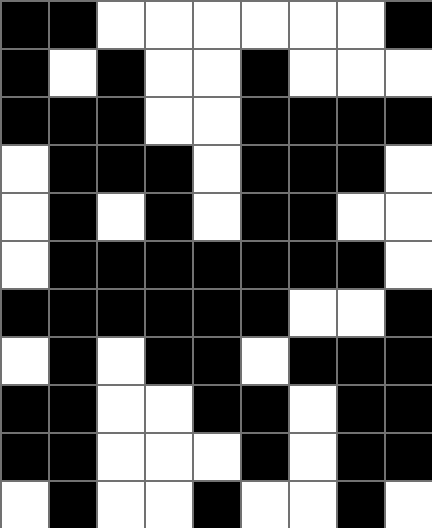[["black", "black", "white", "white", "white", "white", "white", "white", "black"], ["black", "white", "black", "white", "white", "black", "white", "white", "white"], ["black", "black", "black", "white", "white", "black", "black", "black", "black"], ["white", "black", "black", "black", "white", "black", "black", "black", "white"], ["white", "black", "white", "black", "white", "black", "black", "white", "white"], ["white", "black", "black", "black", "black", "black", "black", "black", "white"], ["black", "black", "black", "black", "black", "black", "white", "white", "black"], ["white", "black", "white", "black", "black", "white", "black", "black", "black"], ["black", "black", "white", "white", "black", "black", "white", "black", "black"], ["black", "black", "white", "white", "white", "black", "white", "black", "black"], ["white", "black", "white", "white", "black", "white", "white", "black", "white"]]